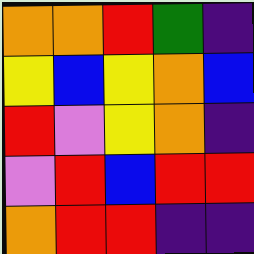[["orange", "orange", "red", "green", "indigo"], ["yellow", "blue", "yellow", "orange", "blue"], ["red", "violet", "yellow", "orange", "indigo"], ["violet", "red", "blue", "red", "red"], ["orange", "red", "red", "indigo", "indigo"]]